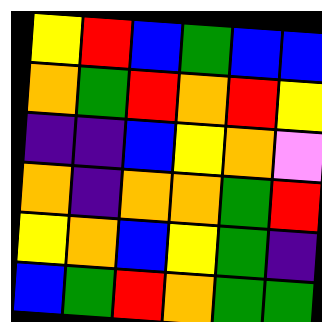[["yellow", "red", "blue", "green", "blue", "blue"], ["orange", "green", "red", "orange", "red", "yellow"], ["indigo", "indigo", "blue", "yellow", "orange", "violet"], ["orange", "indigo", "orange", "orange", "green", "red"], ["yellow", "orange", "blue", "yellow", "green", "indigo"], ["blue", "green", "red", "orange", "green", "green"]]